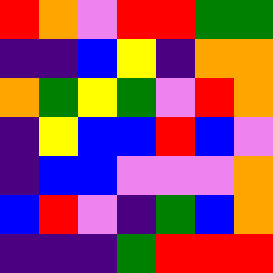[["red", "orange", "violet", "red", "red", "green", "green"], ["indigo", "indigo", "blue", "yellow", "indigo", "orange", "orange"], ["orange", "green", "yellow", "green", "violet", "red", "orange"], ["indigo", "yellow", "blue", "blue", "red", "blue", "violet"], ["indigo", "blue", "blue", "violet", "violet", "violet", "orange"], ["blue", "red", "violet", "indigo", "green", "blue", "orange"], ["indigo", "indigo", "indigo", "green", "red", "red", "red"]]